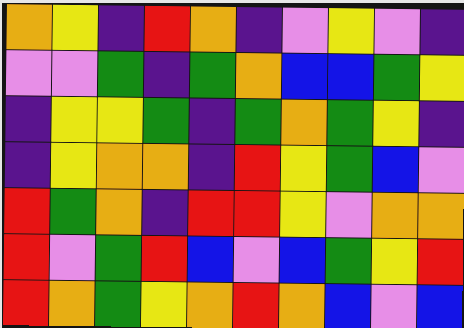[["orange", "yellow", "indigo", "red", "orange", "indigo", "violet", "yellow", "violet", "indigo"], ["violet", "violet", "green", "indigo", "green", "orange", "blue", "blue", "green", "yellow"], ["indigo", "yellow", "yellow", "green", "indigo", "green", "orange", "green", "yellow", "indigo"], ["indigo", "yellow", "orange", "orange", "indigo", "red", "yellow", "green", "blue", "violet"], ["red", "green", "orange", "indigo", "red", "red", "yellow", "violet", "orange", "orange"], ["red", "violet", "green", "red", "blue", "violet", "blue", "green", "yellow", "red"], ["red", "orange", "green", "yellow", "orange", "red", "orange", "blue", "violet", "blue"]]